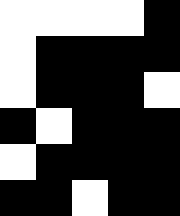[["white", "white", "white", "white", "black"], ["white", "black", "black", "black", "black"], ["white", "black", "black", "black", "white"], ["black", "white", "black", "black", "black"], ["white", "black", "black", "black", "black"], ["black", "black", "white", "black", "black"]]